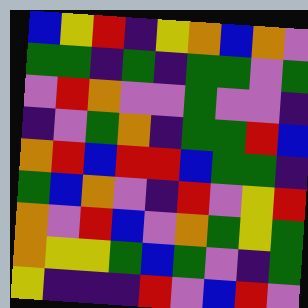[["blue", "yellow", "red", "indigo", "yellow", "orange", "blue", "orange", "violet"], ["green", "green", "indigo", "green", "indigo", "green", "green", "violet", "green"], ["violet", "red", "orange", "violet", "violet", "green", "violet", "violet", "indigo"], ["indigo", "violet", "green", "orange", "indigo", "green", "green", "red", "blue"], ["orange", "red", "blue", "red", "red", "blue", "green", "green", "indigo"], ["green", "blue", "orange", "violet", "indigo", "red", "violet", "yellow", "red"], ["orange", "violet", "red", "blue", "violet", "orange", "green", "yellow", "green"], ["orange", "yellow", "yellow", "green", "blue", "green", "violet", "indigo", "green"], ["yellow", "indigo", "indigo", "indigo", "red", "violet", "blue", "red", "violet"]]